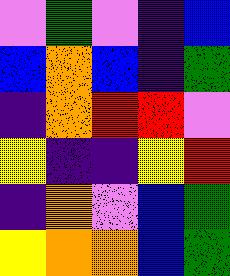[["violet", "green", "violet", "indigo", "blue"], ["blue", "orange", "blue", "indigo", "green"], ["indigo", "orange", "red", "red", "violet"], ["yellow", "indigo", "indigo", "yellow", "red"], ["indigo", "orange", "violet", "blue", "green"], ["yellow", "orange", "orange", "blue", "green"]]